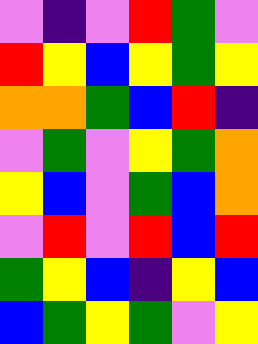[["violet", "indigo", "violet", "red", "green", "violet"], ["red", "yellow", "blue", "yellow", "green", "yellow"], ["orange", "orange", "green", "blue", "red", "indigo"], ["violet", "green", "violet", "yellow", "green", "orange"], ["yellow", "blue", "violet", "green", "blue", "orange"], ["violet", "red", "violet", "red", "blue", "red"], ["green", "yellow", "blue", "indigo", "yellow", "blue"], ["blue", "green", "yellow", "green", "violet", "yellow"]]